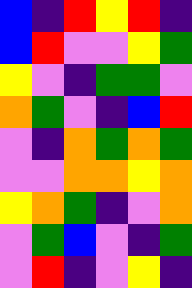[["blue", "indigo", "red", "yellow", "red", "indigo"], ["blue", "red", "violet", "violet", "yellow", "green"], ["yellow", "violet", "indigo", "green", "green", "violet"], ["orange", "green", "violet", "indigo", "blue", "red"], ["violet", "indigo", "orange", "green", "orange", "green"], ["violet", "violet", "orange", "orange", "yellow", "orange"], ["yellow", "orange", "green", "indigo", "violet", "orange"], ["violet", "green", "blue", "violet", "indigo", "green"], ["violet", "red", "indigo", "violet", "yellow", "indigo"]]